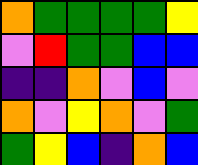[["orange", "green", "green", "green", "green", "yellow"], ["violet", "red", "green", "green", "blue", "blue"], ["indigo", "indigo", "orange", "violet", "blue", "violet"], ["orange", "violet", "yellow", "orange", "violet", "green"], ["green", "yellow", "blue", "indigo", "orange", "blue"]]